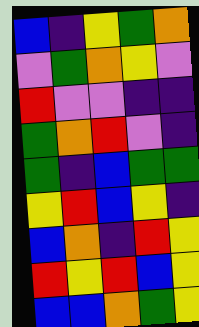[["blue", "indigo", "yellow", "green", "orange"], ["violet", "green", "orange", "yellow", "violet"], ["red", "violet", "violet", "indigo", "indigo"], ["green", "orange", "red", "violet", "indigo"], ["green", "indigo", "blue", "green", "green"], ["yellow", "red", "blue", "yellow", "indigo"], ["blue", "orange", "indigo", "red", "yellow"], ["red", "yellow", "red", "blue", "yellow"], ["blue", "blue", "orange", "green", "yellow"]]